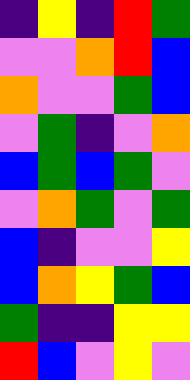[["indigo", "yellow", "indigo", "red", "green"], ["violet", "violet", "orange", "red", "blue"], ["orange", "violet", "violet", "green", "blue"], ["violet", "green", "indigo", "violet", "orange"], ["blue", "green", "blue", "green", "violet"], ["violet", "orange", "green", "violet", "green"], ["blue", "indigo", "violet", "violet", "yellow"], ["blue", "orange", "yellow", "green", "blue"], ["green", "indigo", "indigo", "yellow", "yellow"], ["red", "blue", "violet", "yellow", "violet"]]